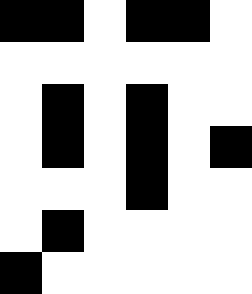[["black", "black", "white", "black", "black", "white"], ["white", "white", "white", "white", "white", "white"], ["white", "black", "white", "black", "white", "white"], ["white", "black", "white", "black", "white", "black"], ["white", "white", "white", "black", "white", "white"], ["white", "black", "white", "white", "white", "white"], ["black", "white", "white", "white", "white", "white"]]